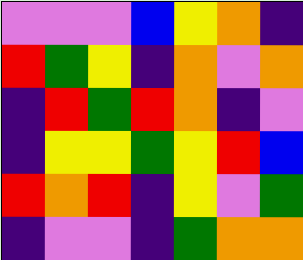[["violet", "violet", "violet", "blue", "yellow", "orange", "indigo"], ["red", "green", "yellow", "indigo", "orange", "violet", "orange"], ["indigo", "red", "green", "red", "orange", "indigo", "violet"], ["indigo", "yellow", "yellow", "green", "yellow", "red", "blue"], ["red", "orange", "red", "indigo", "yellow", "violet", "green"], ["indigo", "violet", "violet", "indigo", "green", "orange", "orange"]]